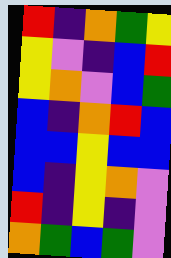[["red", "indigo", "orange", "green", "yellow"], ["yellow", "violet", "indigo", "blue", "red"], ["yellow", "orange", "violet", "blue", "green"], ["blue", "indigo", "orange", "red", "blue"], ["blue", "blue", "yellow", "blue", "blue"], ["blue", "indigo", "yellow", "orange", "violet"], ["red", "indigo", "yellow", "indigo", "violet"], ["orange", "green", "blue", "green", "violet"]]